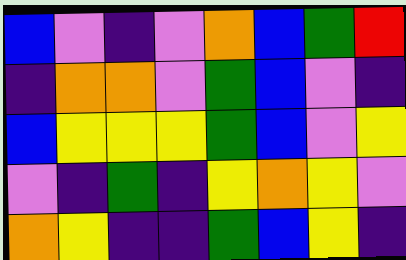[["blue", "violet", "indigo", "violet", "orange", "blue", "green", "red"], ["indigo", "orange", "orange", "violet", "green", "blue", "violet", "indigo"], ["blue", "yellow", "yellow", "yellow", "green", "blue", "violet", "yellow"], ["violet", "indigo", "green", "indigo", "yellow", "orange", "yellow", "violet"], ["orange", "yellow", "indigo", "indigo", "green", "blue", "yellow", "indigo"]]